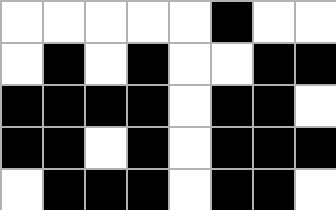[["white", "white", "white", "white", "white", "black", "white", "white"], ["white", "black", "white", "black", "white", "white", "black", "black"], ["black", "black", "black", "black", "white", "black", "black", "white"], ["black", "black", "white", "black", "white", "black", "black", "black"], ["white", "black", "black", "black", "white", "black", "black", "white"]]